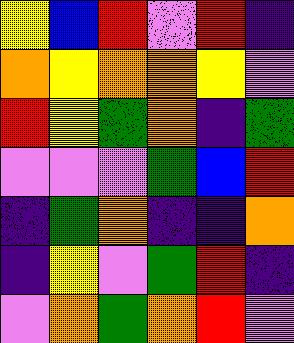[["yellow", "blue", "red", "violet", "red", "indigo"], ["orange", "yellow", "orange", "orange", "yellow", "violet"], ["red", "yellow", "green", "orange", "indigo", "green"], ["violet", "violet", "violet", "green", "blue", "red"], ["indigo", "green", "orange", "indigo", "indigo", "orange"], ["indigo", "yellow", "violet", "green", "red", "indigo"], ["violet", "orange", "green", "orange", "red", "violet"]]